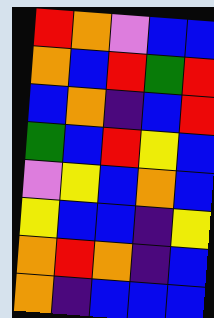[["red", "orange", "violet", "blue", "blue"], ["orange", "blue", "red", "green", "red"], ["blue", "orange", "indigo", "blue", "red"], ["green", "blue", "red", "yellow", "blue"], ["violet", "yellow", "blue", "orange", "blue"], ["yellow", "blue", "blue", "indigo", "yellow"], ["orange", "red", "orange", "indigo", "blue"], ["orange", "indigo", "blue", "blue", "blue"]]